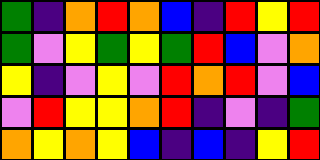[["green", "indigo", "orange", "red", "orange", "blue", "indigo", "red", "yellow", "red"], ["green", "violet", "yellow", "green", "yellow", "green", "red", "blue", "violet", "orange"], ["yellow", "indigo", "violet", "yellow", "violet", "red", "orange", "red", "violet", "blue"], ["violet", "red", "yellow", "yellow", "orange", "red", "indigo", "violet", "indigo", "green"], ["orange", "yellow", "orange", "yellow", "blue", "indigo", "blue", "indigo", "yellow", "red"]]